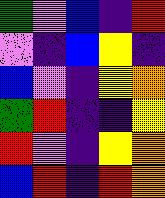[["green", "violet", "blue", "indigo", "red"], ["violet", "indigo", "blue", "yellow", "indigo"], ["blue", "violet", "indigo", "yellow", "orange"], ["green", "red", "indigo", "indigo", "yellow"], ["red", "violet", "indigo", "yellow", "orange"], ["blue", "red", "indigo", "red", "orange"]]